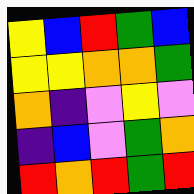[["yellow", "blue", "red", "green", "blue"], ["yellow", "yellow", "orange", "orange", "green"], ["orange", "indigo", "violet", "yellow", "violet"], ["indigo", "blue", "violet", "green", "orange"], ["red", "orange", "red", "green", "red"]]